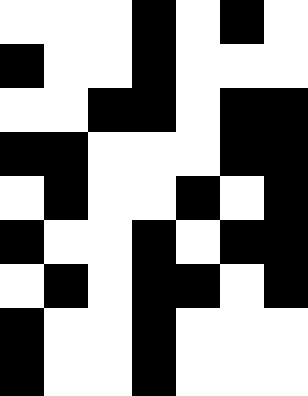[["white", "white", "white", "black", "white", "black", "white"], ["black", "white", "white", "black", "white", "white", "white"], ["white", "white", "black", "black", "white", "black", "black"], ["black", "black", "white", "white", "white", "black", "black"], ["white", "black", "white", "white", "black", "white", "black"], ["black", "white", "white", "black", "white", "black", "black"], ["white", "black", "white", "black", "black", "white", "black"], ["black", "white", "white", "black", "white", "white", "white"], ["black", "white", "white", "black", "white", "white", "white"]]